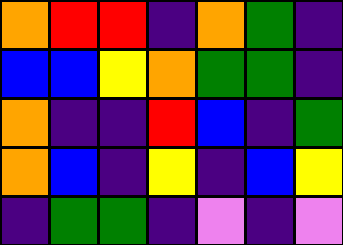[["orange", "red", "red", "indigo", "orange", "green", "indigo"], ["blue", "blue", "yellow", "orange", "green", "green", "indigo"], ["orange", "indigo", "indigo", "red", "blue", "indigo", "green"], ["orange", "blue", "indigo", "yellow", "indigo", "blue", "yellow"], ["indigo", "green", "green", "indigo", "violet", "indigo", "violet"]]